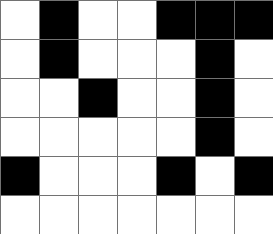[["white", "black", "white", "white", "black", "black", "black"], ["white", "black", "white", "white", "white", "black", "white"], ["white", "white", "black", "white", "white", "black", "white"], ["white", "white", "white", "white", "white", "black", "white"], ["black", "white", "white", "white", "black", "white", "black"], ["white", "white", "white", "white", "white", "white", "white"]]